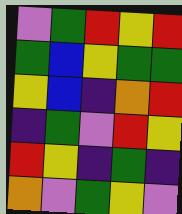[["violet", "green", "red", "yellow", "red"], ["green", "blue", "yellow", "green", "green"], ["yellow", "blue", "indigo", "orange", "red"], ["indigo", "green", "violet", "red", "yellow"], ["red", "yellow", "indigo", "green", "indigo"], ["orange", "violet", "green", "yellow", "violet"]]